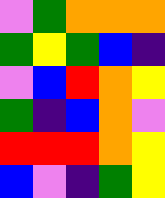[["violet", "green", "orange", "orange", "orange"], ["green", "yellow", "green", "blue", "indigo"], ["violet", "blue", "red", "orange", "yellow"], ["green", "indigo", "blue", "orange", "violet"], ["red", "red", "red", "orange", "yellow"], ["blue", "violet", "indigo", "green", "yellow"]]